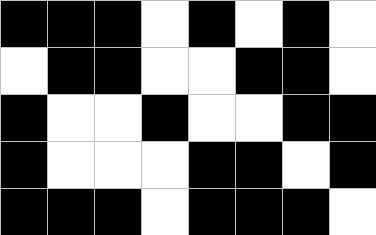[["black", "black", "black", "white", "black", "white", "black", "white"], ["white", "black", "black", "white", "white", "black", "black", "white"], ["black", "white", "white", "black", "white", "white", "black", "black"], ["black", "white", "white", "white", "black", "black", "white", "black"], ["black", "black", "black", "white", "black", "black", "black", "white"]]